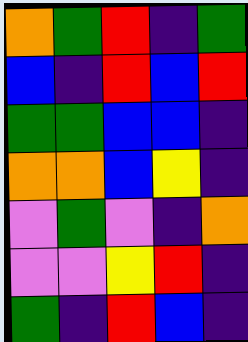[["orange", "green", "red", "indigo", "green"], ["blue", "indigo", "red", "blue", "red"], ["green", "green", "blue", "blue", "indigo"], ["orange", "orange", "blue", "yellow", "indigo"], ["violet", "green", "violet", "indigo", "orange"], ["violet", "violet", "yellow", "red", "indigo"], ["green", "indigo", "red", "blue", "indigo"]]